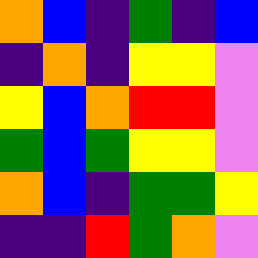[["orange", "blue", "indigo", "green", "indigo", "blue"], ["indigo", "orange", "indigo", "yellow", "yellow", "violet"], ["yellow", "blue", "orange", "red", "red", "violet"], ["green", "blue", "green", "yellow", "yellow", "violet"], ["orange", "blue", "indigo", "green", "green", "yellow"], ["indigo", "indigo", "red", "green", "orange", "violet"]]